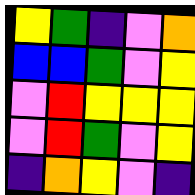[["yellow", "green", "indigo", "violet", "orange"], ["blue", "blue", "green", "violet", "yellow"], ["violet", "red", "yellow", "yellow", "yellow"], ["violet", "red", "green", "violet", "yellow"], ["indigo", "orange", "yellow", "violet", "indigo"]]